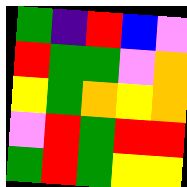[["green", "indigo", "red", "blue", "violet"], ["red", "green", "green", "violet", "orange"], ["yellow", "green", "orange", "yellow", "orange"], ["violet", "red", "green", "red", "red"], ["green", "red", "green", "yellow", "yellow"]]